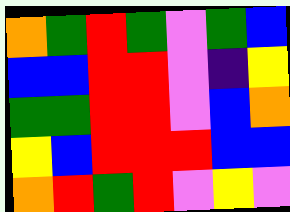[["orange", "green", "red", "green", "violet", "green", "blue"], ["blue", "blue", "red", "red", "violet", "indigo", "yellow"], ["green", "green", "red", "red", "violet", "blue", "orange"], ["yellow", "blue", "red", "red", "red", "blue", "blue"], ["orange", "red", "green", "red", "violet", "yellow", "violet"]]